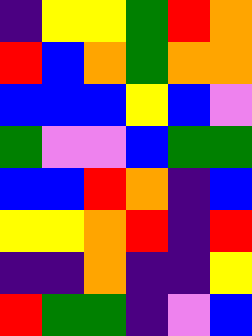[["indigo", "yellow", "yellow", "green", "red", "orange"], ["red", "blue", "orange", "green", "orange", "orange"], ["blue", "blue", "blue", "yellow", "blue", "violet"], ["green", "violet", "violet", "blue", "green", "green"], ["blue", "blue", "red", "orange", "indigo", "blue"], ["yellow", "yellow", "orange", "red", "indigo", "red"], ["indigo", "indigo", "orange", "indigo", "indigo", "yellow"], ["red", "green", "green", "indigo", "violet", "blue"]]